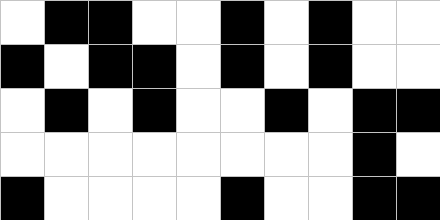[["white", "black", "black", "white", "white", "black", "white", "black", "white", "white"], ["black", "white", "black", "black", "white", "black", "white", "black", "white", "white"], ["white", "black", "white", "black", "white", "white", "black", "white", "black", "black"], ["white", "white", "white", "white", "white", "white", "white", "white", "black", "white"], ["black", "white", "white", "white", "white", "black", "white", "white", "black", "black"]]